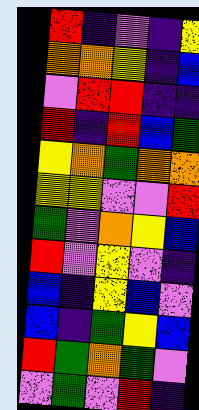[["red", "indigo", "violet", "indigo", "yellow"], ["orange", "orange", "yellow", "indigo", "blue"], ["violet", "red", "red", "indigo", "indigo"], ["red", "indigo", "red", "blue", "green"], ["yellow", "orange", "green", "orange", "orange"], ["yellow", "yellow", "violet", "violet", "red"], ["green", "violet", "orange", "yellow", "blue"], ["red", "violet", "yellow", "violet", "indigo"], ["blue", "indigo", "yellow", "blue", "violet"], ["blue", "indigo", "green", "yellow", "blue"], ["red", "green", "orange", "green", "violet"], ["violet", "green", "violet", "red", "indigo"]]